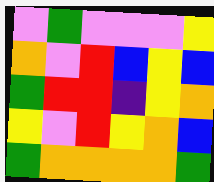[["violet", "green", "violet", "violet", "violet", "yellow"], ["orange", "violet", "red", "blue", "yellow", "blue"], ["green", "red", "red", "indigo", "yellow", "orange"], ["yellow", "violet", "red", "yellow", "orange", "blue"], ["green", "orange", "orange", "orange", "orange", "green"]]